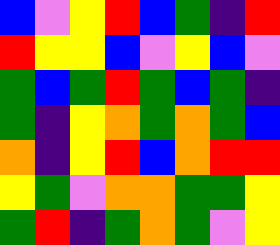[["blue", "violet", "yellow", "red", "blue", "green", "indigo", "red"], ["red", "yellow", "yellow", "blue", "violet", "yellow", "blue", "violet"], ["green", "blue", "green", "red", "green", "blue", "green", "indigo"], ["green", "indigo", "yellow", "orange", "green", "orange", "green", "blue"], ["orange", "indigo", "yellow", "red", "blue", "orange", "red", "red"], ["yellow", "green", "violet", "orange", "orange", "green", "green", "yellow"], ["green", "red", "indigo", "green", "orange", "green", "violet", "yellow"]]